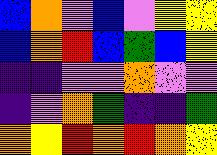[["blue", "orange", "violet", "blue", "violet", "yellow", "yellow"], ["blue", "orange", "red", "blue", "green", "blue", "yellow"], ["indigo", "indigo", "violet", "violet", "orange", "violet", "violet"], ["indigo", "violet", "orange", "green", "indigo", "indigo", "green"], ["orange", "yellow", "red", "orange", "red", "orange", "yellow"]]